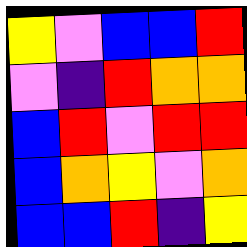[["yellow", "violet", "blue", "blue", "red"], ["violet", "indigo", "red", "orange", "orange"], ["blue", "red", "violet", "red", "red"], ["blue", "orange", "yellow", "violet", "orange"], ["blue", "blue", "red", "indigo", "yellow"]]